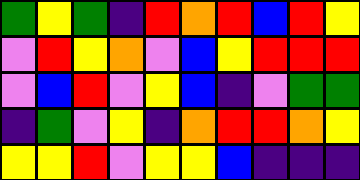[["green", "yellow", "green", "indigo", "red", "orange", "red", "blue", "red", "yellow"], ["violet", "red", "yellow", "orange", "violet", "blue", "yellow", "red", "red", "red"], ["violet", "blue", "red", "violet", "yellow", "blue", "indigo", "violet", "green", "green"], ["indigo", "green", "violet", "yellow", "indigo", "orange", "red", "red", "orange", "yellow"], ["yellow", "yellow", "red", "violet", "yellow", "yellow", "blue", "indigo", "indigo", "indigo"]]